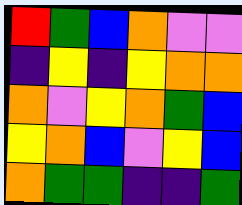[["red", "green", "blue", "orange", "violet", "violet"], ["indigo", "yellow", "indigo", "yellow", "orange", "orange"], ["orange", "violet", "yellow", "orange", "green", "blue"], ["yellow", "orange", "blue", "violet", "yellow", "blue"], ["orange", "green", "green", "indigo", "indigo", "green"]]